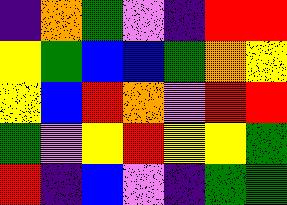[["indigo", "orange", "green", "violet", "indigo", "red", "red"], ["yellow", "green", "blue", "blue", "green", "orange", "yellow"], ["yellow", "blue", "red", "orange", "violet", "red", "red"], ["green", "violet", "yellow", "red", "yellow", "yellow", "green"], ["red", "indigo", "blue", "violet", "indigo", "green", "green"]]